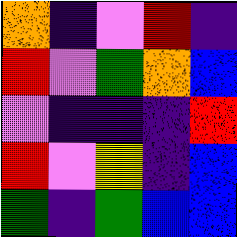[["orange", "indigo", "violet", "red", "indigo"], ["red", "violet", "green", "orange", "blue"], ["violet", "indigo", "indigo", "indigo", "red"], ["red", "violet", "yellow", "indigo", "blue"], ["green", "indigo", "green", "blue", "blue"]]